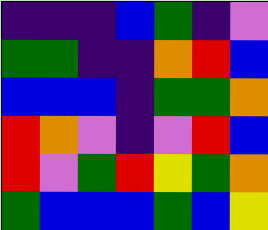[["indigo", "indigo", "indigo", "blue", "green", "indigo", "violet"], ["green", "green", "indigo", "indigo", "orange", "red", "blue"], ["blue", "blue", "blue", "indigo", "green", "green", "orange"], ["red", "orange", "violet", "indigo", "violet", "red", "blue"], ["red", "violet", "green", "red", "yellow", "green", "orange"], ["green", "blue", "blue", "blue", "green", "blue", "yellow"]]